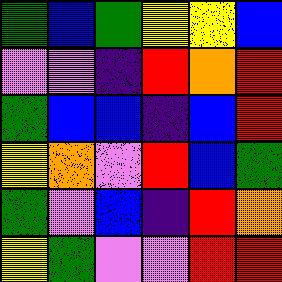[["green", "blue", "green", "yellow", "yellow", "blue"], ["violet", "violet", "indigo", "red", "orange", "red"], ["green", "blue", "blue", "indigo", "blue", "red"], ["yellow", "orange", "violet", "red", "blue", "green"], ["green", "violet", "blue", "indigo", "red", "orange"], ["yellow", "green", "violet", "violet", "red", "red"]]